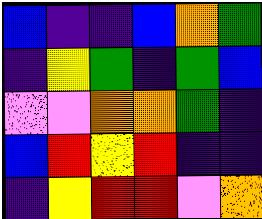[["blue", "indigo", "indigo", "blue", "orange", "green"], ["indigo", "yellow", "green", "indigo", "green", "blue"], ["violet", "violet", "orange", "orange", "green", "indigo"], ["blue", "red", "yellow", "red", "indigo", "indigo"], ["indigo", "yellow", "red", "red", "violet", "orange"]]